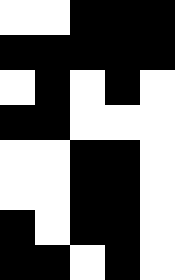[["white", "white", "black", "black", "black"], ["black", "black", "black", "black", "black"], ["white", "black", "white", "black", "white"], ["black", "black", "white", "white", "white"], ["white", "white", "black", "black", "white"], ["white", "white", "black", "black", "white"], ["black", "white", "black", "black", "white"], ["black", "black", "white", "black", "white"]]